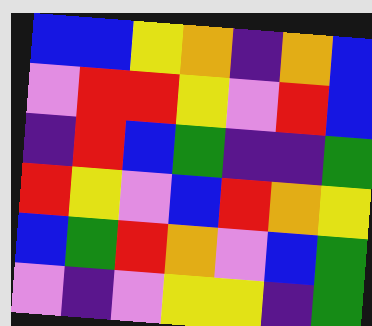[["blue", "blue", "yellow", "orange", "indigo", "orange", "blue"], ["violet", "red", "red", "yellow", "violet", "red", "blue"], ["indigo", "red", "blue", "green", "indigo", "indigo", "green"], ["red", "yellow", "violet", "blue", "red", "orange", "yellow"], ["blue", "green", "red", "orange", "violet", "blue", "green"], ["violet", "indigo", "violet", "yellow", "yellow", "indigo", "green"]]